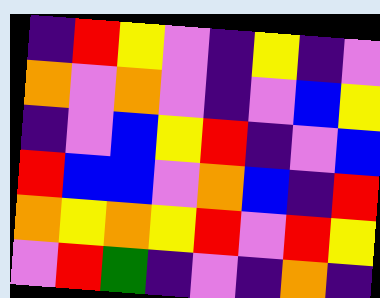[["indigo", "red", "yellow", "violet", "indigo", "yellow", "indigo", "violet"], ["orange", "violet", "orange", "violet", "indigo", "violet", "blue", "yellow"], ["indigo", "violet", "blue", "yellow", "red", "indigo", "violet", "blue"], ["red", "blue", "blue", "violet", "orange", "blue", "indigo", "red"], ["orange", "yellow", "orange", "yellow", "red", "violet", "red", "yellow"], ["violet", "red", "green", "indigo", "violet", "indigo", "orange", "indigo"]]